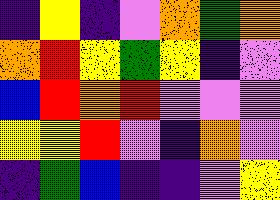[["indigo", "yellow", "indigo", "violet", "orange", "green", "orange"], ["orange", "red", "yellow", "green", "yellow", "indigo", "violet"], ["blue", "red", "orange", "red", "violet", "violet", "violet"], ["yellow", "yellow", "red", "violet", "indigo", "orange", "violet"], ["indigo", "green", "blue", "indigo", "indigo", "violet", "yellow"]]